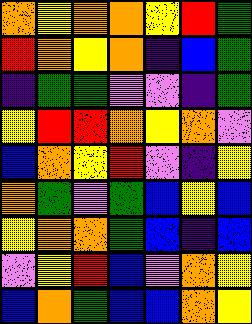[["orange", "yellow", "orange", "orange", "yellow", "red", "green"], ["red", "orange", "yellow", "orange", "indigo", "blue", "green"], ["indigo", "green", "green", "violet", "violet", "indigo", "green"], ["yellow", "red", "red", "orange", "yellow", "orange", "violet"], ["blue", "orange", "yellow", "red", "violet", "indigo", "yellow"], ["orange", "green", "violet", "green", "blue", "yellow", "blue"], ["yellow", "orange", "orange", "green", "blue", "indigo", "blue"], ["violet", "yellow", "red", "blue", "violet", "orange", "yellow"], ["blue", "orange", "green", "blue", "blue", "orange", "yellow"]]